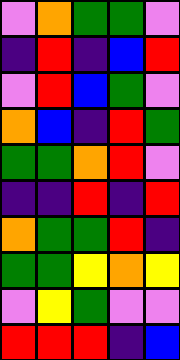[["violet", "orange", "green", "green", "violet"], ["indigo", "red", "indigo", "blue", "red"], ["violet", "red", "blue", "green", "violet"], ["orange", "blue", "indigo", "red", "green"], ["green", "green", "orange", "red", "violet"], ["indigo", "indigo", "red", "indigo", "red"], ["orange", "green", "green", "red", "indigo"], ["green", "green", "yellow", "orange", "yellow"], ["violet", "yellow", "green", "violet", "violet"], ["red", "red", "red", "indigo", "blue"]]